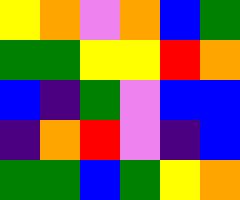[["yellow", "orange", "violet", "orange", "blue", "green"], ["green", "green", "yellow", "yellow", "red", "orange"], ["blue", "indigo", "green", "violet", "blue", "blue"], ["indigo", "orange", "red", "violet", "indigo", "blue"], ["green", "green", "blue", "green", "yellow", "orange"]]